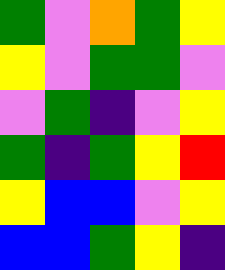[["green", "violet", "orange", "green", "yellow"], ["yellow", "violet", "green", "green", "violet"], ["violet", "green", "indigo", "violet", "yellow"], ["green", "indigo", "green", "yellow", "red"], ["yellow", "blue", "blue", "violet", "yellow"], ["blue", "blue", "green", "yellow", "indigo"]]